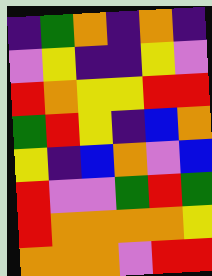[["indigo", "green", "orange", "indigo", "orange", "indigo"], ["violet", "yellow", "indigo", "indigo", "yellow", "violet"], ["red", "orange", "yellow", "yellow", "red", "red"], ["green", "red", "yellow", "indigo", "blue", "orange"], ["yellow", "indigo", "blue", "orange", "violet", "blue"], ["red", "violet", "violet", "green", "red", "green"], ["red", "orange", "orange", "orange", "orange", "yellow"], ["orange", "orange", "orange", "violet", "red", "red"]]